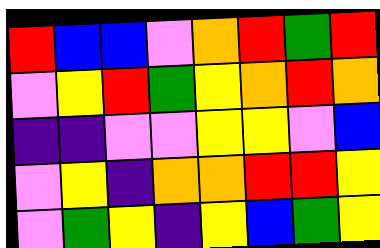[["red", "blue", "blue", "violet", "orange", "red", "green", "red"], ["violet", "yellow", "red", "green", "yellow", "orange", "red", "orange"], ["indigo", "indigo", "violet", "violet", "yellow", "yellow", "violet", "blue"], ["violet", "yellow", "indigo", "orange", "orange", "red", "red", "yellow"], ["violet", "green", "yellow", "indigo", "yellow", "blue", "green", "yellow"]]